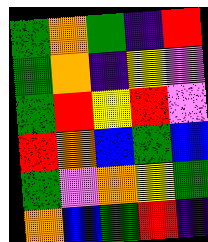[["green", "orange", "green", "indigo", "red"], ["green", "orange", "indigo", "yellow", "violet"], ["green", "red", "yellow", "red", "violet"], ["red", "orange", "blue", "green", "blue"], ["green", "violet", "orange", "yellow", "green"], ["orange", "blue", "green", "red", "indigo"]]